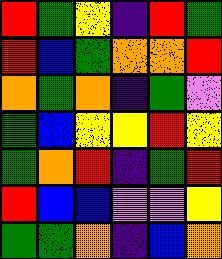[["red", "green", "yellow", "indigo", "red", "green"], ["red", "blue", "green", "orange", "orange", "red"], ["orange", "green", "orange", "indigo", "green", "violet"], ["green", "blue", "yellow", "yellow", "red", "yellow"], ["green", "orange", "red", "indigo", "green", "red"], ["red", "blue", "blue", "violet", "violet", "yellow"], ["green", "green", "orange", "indigo", "blue", "orange"]]